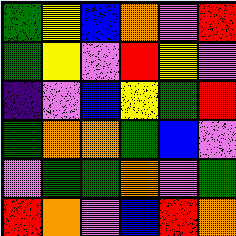[["green", "yellow", "blue", "orange", "violet", "red"], ["green", "yellow", "violet", "red", "yellow", "violet"], ["indigo", "violet", "blue", "yellow", "green", "red"], ["green", "orange", "orange", "green", "blue", "violet"], ["violet", "green", "green", "orange", "violet", "green"], ["red", "orange", "violet", "blue", "red", "orange"]]